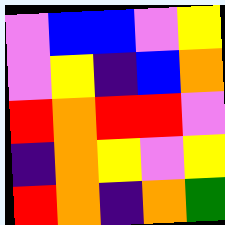[["violet", "blue", "blue", "violet", "yellow"], ["violet", "yellow", "indigo", "blue", "orange"], ["red", "orange", "red", "red", "violet"], ["indigo", "orange", "yellow", "violet", "yellow"], ["red", "orange", "indigo", "orange", "green"]]